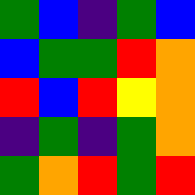[["green", "blue", "indigo", "green", "blue"], ["blue", "green", "green", "red", "orange"], ["red", "blue", "red", "yellow", "orange"], ["indigo", "green", "indigo", "green", "orange"], ["green", "orange", "red", "green", "red"]]